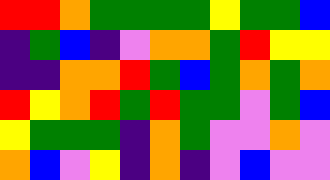[["red", "red", "orange", "green", "green", "green", "green", "yellow", "green", "green", "blue"], ["indigo", "green", "blue", "indigo", "violet", "orange", "orange", "green", "red", "yellow", "yellow"], ["indigo", "indigo", "orange", "orange", "red", "green", "blue", "green", "orange", "green", "orange"], ["red", "yellow", "orange", "red", "green", "red", "green", "green", "violet", "green", "blue"], ["yellow", "green", "green", "green", "indigo", "orange", "green", "violet", "violet", "orange", "violet"], ["orange", "blue", "violet", "yellow", "indigo", "orange", "indigo", "violet", "blue", "violet", "violet"]]